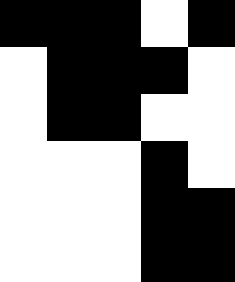[["black", "black", "black", "white", "black"], ["white", "black", "black", "black", "white"], ["white", "black", "black", "white", "white"], ["white", "white", "white", "black", "white"], ["white", "white", "white", "black", "black"], ["white", "white", "white", "black", "black"]]